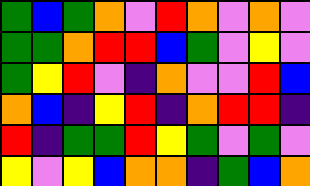[["green", "blue", "green", "orange", "violet", "red", "orange", "violet", "orange", "violet"], ["green", "green", "orange", "red", "red", "blue", "green", "violet", "yellow", "violet"], ["green", "yellow", "red", "violet", "indigo", "orange", "violet", "violet", "red", "blue"], ["orange", "blue", "indigo", "yellow", "red", "indigo", "orange", "red", "red", "indigo"], ["red", "indigo", "green", "green", "red", "yellow", "green", "violet", "green", "violet"], ["yellow", "violet", "yellow", "blue", "orange", "orange", "indigo", "green", "blue", "orange"]]